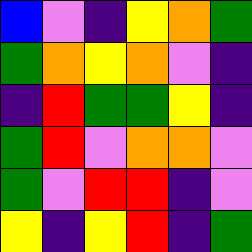[["blue", "violet", "indigo", "yellow", "orange", "green"], ["green", "orange", "yellow", "orange", "violet", "indigo"], ["indigo", "red", "green", "green", "yellow", "indigo"], ["green", "red", "violet", "orange", "orange", "violet"], ["green", "violet", "red", "red", "indigo", "violet"], ["yellow", "indigo", "yellow", "red", "indigo", "green"]]